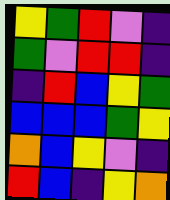[["yellow", "green", "red", "violet", "indigo"], ["green", "violet", "red", "red", "indigo"], ["indigo", "red", "blue", "yellow", "green"], ["blue", "blue", "blue", "green", "yellow"], ["orange", "blue", "yellow", "violet", "indigo"], ["red", "blue", "indigo", "yellow", "orange"]]